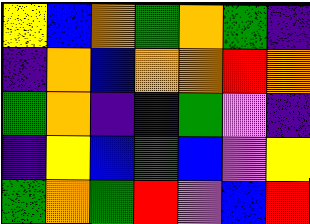[["yellow", "blue", "orange", "green", "orange", "green", "indigo"], ["indigo", "orange", "blue", "orange", "orange", "red", "orange"], ["green", "orange", "indigo", "indigo", "green", "violet", "indigo"], ["indigo", "yellow", "blue", "green", "blue", "violet", "yellow"], ["green", "orange", "green", "red", "violet", "blue", "red"]]